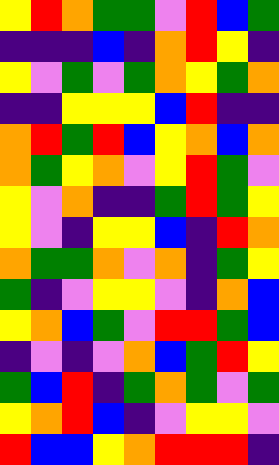[["yellow", "red", "orange", "green", "green", "violet", "red", "blue", "green"], ["indigo", "indigo", "indigo", "blue", "indigo", "orange", "red", "yellow", "indigo"], ["yellow", "violet", "green", "violet", "green", "orange", "yellow", "green", "orange"], ["indigo", "indigo", "yellow", "yellow", "yellow", "blue", "red", "indigo", "indigo"], ["orange", "red", "green", "red", "blue", "yellow", "orange", "blue", "orange"], ["orange", "green", "yellow", "orange", "violet", "yellow", "red", "green", "violet"], ["yellow", "violet", "orange", "indigo", "indigo", "green", "red", "green", "yellow"], ["yellow", "violet", "indigo", "yellow", "yellow", "blue", "indigo", "red", "orange"], ["orange", "green", "green", "orange", "violet", "orange", "indigo", "green", "yellow"], ["green", "indigo", "violet", "yellow", "yellow", "violet", "indigo", "orange", "blue"], ["yellow", "orange", "blue", "green", "violet", "red", "red", "green", "blue"], ["indigo", "violet", "indigo", "violet", "orange", "blue", "green", "red", "yellow"], ["green", "blue", "red", "indigo", "green", "orange", "green", "violet", "green"], ["yellow", "orange", "red", "blue", "indigo", "violet", "yellow", "yellow", "violet"], ["red", "blue", "blue", "yellow", "orange", "red", "red", "red", "indigo"]]